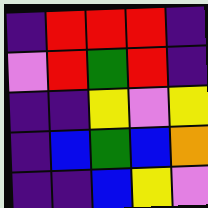[["indigo", "red", "red", "red", "indigo"], ["violet", "red", "green", "red", "indigo"], ["indigo", "indigo", "yellow", "violet", "yellow"], ["indigo", "blue", "green", "blue", "orange"], ["indigo", "indigo", "blue", "yellow", "violet"]]